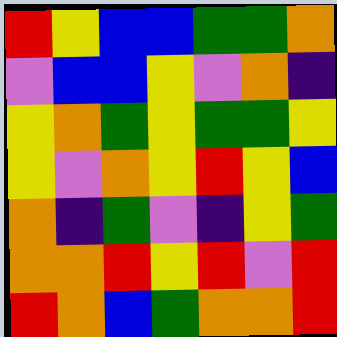[["red", "yellow", "blue", "blue", "green", "green", "orange"], ["violet", "blue", "blue", "yellow", "violet", "orange", "indigo"], ["yellow", "orange", "green", "yellow", "green", "green", "yellow"], ["yellow", "violet", "orange", "yellow", "red", "yellow", "blue"], ["orange", "indigo", "green", "violet", "indigo", "yellow", "green"], ["orange", "orange", "red", "yellow", "red", "violet", "red"], ["red", "orange", "blue", "green", "orange", "orange", "red"]]